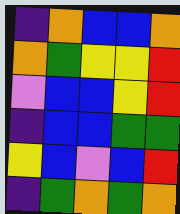[["indigo", "orange", "blue", "blue", "orange"], ["orange", "green", "yellow", "yellow", "red"], ["violet", "blue", "blue", "yellow", "red"], ["indigo", "blue", "blue", "green", "green"], ["yellow", "blue", "violet", "blue", "red"], ["indigo", "green", "orange", "green", "orange"]]